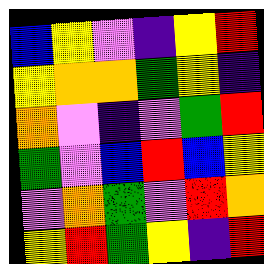[["blue", "yellow", "violet", "indigo", "yellow", "red"], ["yellow", "orange", "orange", "green", "yellow", "indigo"], ["orange", "violet", "indigo", "violet", "green", "red"], ["green", "violet", "blue", "red", "blue", "yellow"], ["violet", "orange", "green", "violet", "red", "orange"], ["yellow", "red", "green", "yellow", "indigo", "red"]]